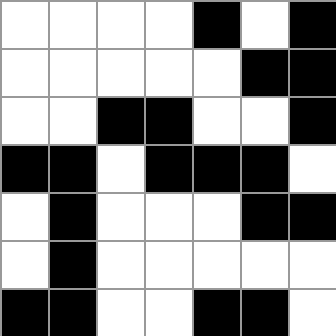[["white", "white", "white", "white", "black", "white", "black"], ["white", "white", "white", "white", "white", "black", "black"], ["white", "white", "black", "black", "white", "white", "black"], ["black", "black", "white", "black", "black", "black", "white"], ["white", "black", "white", "white", "white", "black", "black"], ["white", "black", "white", "white", "white", "white", "white"], ["black", "black", "white", "white", "black", "black", "white"]]